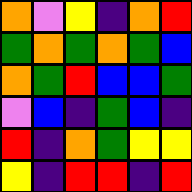[["orange", "violet", "yellow", "indigo", "orange", "red"], ["green", "orange", "green", "orange", "green", "blue"], ["orange", "green", "red", "blue", "blue", "green"], ["violet", "blue", "indigo", "green", "blue", "indigo"], ["red", "indigo", "orange", "green", "yellow", "yellow"], ["yellow", "indigo", "red", "red", "indigo", "red"]]